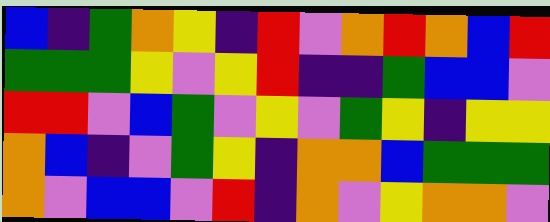[["blue", "indigo", "green", "orange", "yellow", "indigo", "red", "violet", "orange", "red", "orange", "blue", "red"], ["green", "green", "green", "yellow", "violet", "yellow", "red", "indigo", "indigo", "green", "blue", "blue", "violet"], ["red", "red", "violet", "blue", "green", "violet", "yellow", "violet", "green", "yellow", "indigo", "yellow", "yellow"], ["orange", "blue", "indigo", "violet", "green", "yellow", "indigo", "orange", "orange", "blue", "green", "green", "green"], ["orange", "violet", "blue", "blue", "violet", "red", "indigo", "orange", "violet", "yellow", "orange", "orange", "violet"]]